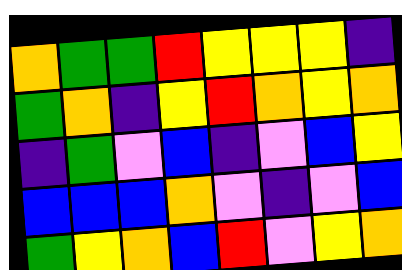[["orange", "green", "green", "red", "yellow", "yellow", "yellow", "indigo"], ["green", "orange", "indigo", "yellow", "red", "orange", "yellow", "orange"], ["indigo", "green", "violet", "blue", "indigo", "violet", "blue", "yellow"], ["blue", "blue", "blue", "orange", "violet", "indigo", "violet", "blue"], ["green", "yellow", "orange", "blue", "red", "violet", "yellow", "orange"]]